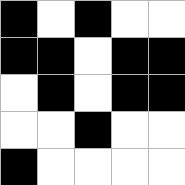[["black", "white", "black", "white", "white"], ["black", "black", "white", "black", "black"], ["white", "black", "white", "black", "black"], ["white", "white", "black", "white", "white"], ["black", "white", "white", "white", "white"]]